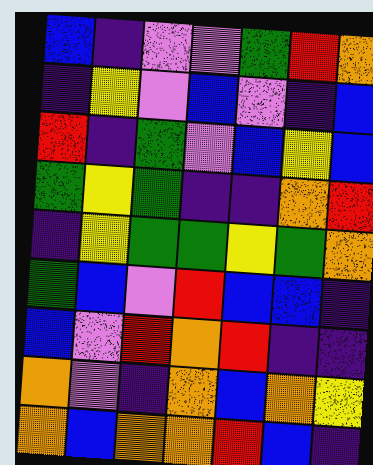[["blue", "indigo", "violet", "violet", "green", "red", "orange"], ["indigo", "yellow", "violet", "blue", "violet", "indigo", "blue"], ["red", "indigo", "green", "violet", "blue", "yellow", "blue"], ["green", "yellow", "green", "indigo", "indigo", "orange", "red"], ["indigo", "yellow", "green", "green", "yellow", "green", "orange"], ["green", "blue", "violet", "red", "blue", "blue", "indigo"], ["blue", "violet", "red", "orange", "red", "indigo", "indigo"], ["orange", "violet", "indigo", "orange", "blue", "orange", "yellow"], ["orange", "blue", "orange", "orange", "red", "blue", "indigo"]]